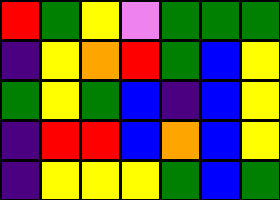[["red", "green", "yellow", "violet", "green", "green", "green"], ["indigo", "yellow", "orange", "red", "green", "blue", "yellow"], ["green", "yellow", "green", "blue", "indigo", "blue", "yellow"], ["indigo", "red", "red", "blue", "orange", "blue", "yellow"], ["indigo", "yellow", "yellow", "yellow", "green", "blue", "green"]]